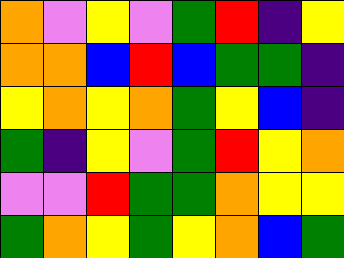[["orange", "violet", "yellow", "violet", "green", "red", "indigo", "yellow"], ["orange", "orange", "blue", "red", "blue", "green", "green", "indigo"], ["yellow", "orange", "yellow", "orange", "green", "yellow", "blue", "indigo"], ["green", "indigo", "yellow", "violet", "green", "red", "yellow", "orange"], ["violet", "violet", "red", "green", "green", "orange", "yellow", "yellow"], ["green", "orange", "yellow", "green", "yellow", "orange", "blue", "green"]]